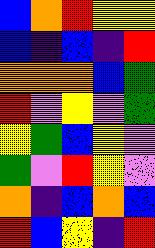[["blue", "orange", "red", "yellow", "yellow"], ["blue", "indigo", "blue", "indigo", "red"], ["orange", "orange", "orange", "blue", "green"], ["red", "violet", "yellow", "violet", "green"], ["yellow", "green", "blue", "yellow", "violet"], ["green", "violet", "red", "yellow", "violet"], ["orange", "indigo", "blue", "orange", "blue"], ["red", "blue", "yellow", "indigo", "red"]]